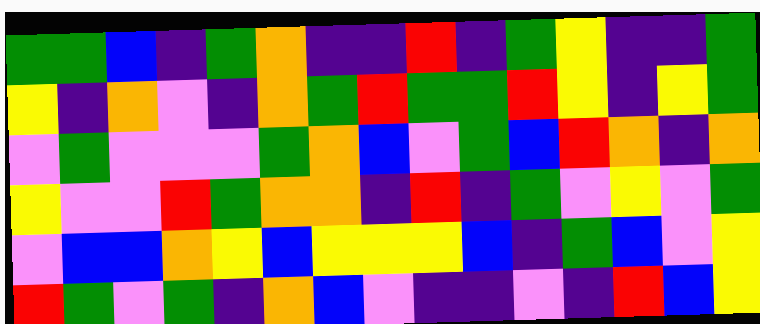[["green", "green", "blue", "indigo", "green", "orange", "indigo", "indigo", "red", "indigo", "green", "yellow", "indigo", "indigo", "green"], ["yellow", "indigo", "orange", "violet", "indigo", "orange", "green", "red", "green", "green", "red", "yellow", "indigo", "yellow", "green"], ["violet", "green", "violet", "violet", "violet", "green", "orange", "blue", "violet", "green", "blue", "red", "orange", "indigo", "orange"], ["yellow", "violet", "violet", "red", "green", "orange", "orange", "indigo", "red", "indigo", "green", "violet", "yellow", "violet", "green"], ["violet", "blue", "blue", "orange", "yellow", "blue", "yellow", "yellow", "yellow", "blue", "indigo", "green", "blue", "violet", "yellow"], ["red", "green", "violet", "green", "indigo", "orange", "blue", "violet", "indigo", "indigo", "violet", "indigo", "red", "blue", "yellow"]]